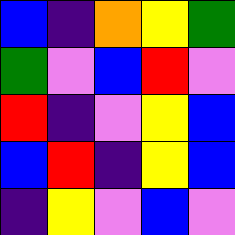[["blue", "indigo", "orange", "yellow", "green"], ["green", "violet", "blue", "red", "violet"], ["red", "indigo", "violet", "yellow", "blue"], ["blue", "red", "indigo", "yellow", "blue"], ["indigo", "yellow", "violet", "blue", "violet"]]